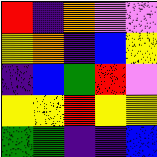[["red", "indigo", "orange", "violet", "violet"], ["yellow", "orange", "indigo", "blue", "yellow"], ["indigo", "blue", "green", "red", "violet"], ["yellow", "yellow", "red", "yellow", "yellow"], ["green", "green", "indigo", "indigo", "blue"]]